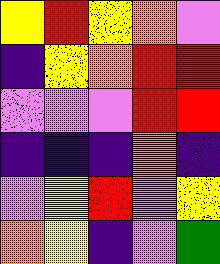[["yellow", "red", "yellow", "orange", "violet"], ["indigo", "yellow", "orange", "red", "red"], ["violet", "violet", "violet", "red", "red"], ["indigo", "indigo", "indigo", "orange", "indigo"], ["violet", "yellow", "red", "violet", "yellow"], ["orange", "yellow", "indigo", "violet", "green"]]